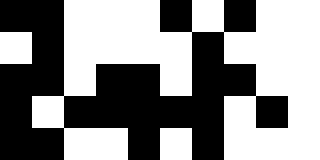[["black", "black", "white", "white", "white", "black", "white", "black", "white", "white"], ["white", "black", "white", "white", "white", "white", "black", "white", "white", "white"], ["black", "black", "white", "black", "black", "white", "black", "black", "white", "white"], ["black", "white", "black", "black", "black", "black", "black", "white", "black", "white"], ["black", "black", "white", "white", "black", "white", "black", "white", "white", "white"]]